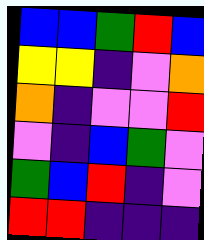[["blue", "blue", "green", "red", "blue"], ["yellow", "yellow", "indigo", "violet", "orange"], ["orange", "indigo", "violet", "violet", "red"], ["violet", "indigo", "blue", "green", "violet"], ["green", "blue", "red", "indigo", "violet"], ["red", "red", "indigo", "indigo", "indigo"]]